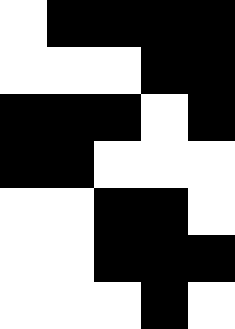[["white", "black", "black", "black", "black"], ["white", "white", "white", "black", "black"], ["black", "black", "black", "white", "black"], ["black", "black", "white", "white", "white"], ["white", "white", "black", "black", "white"], ["white", "white", "black", "black", "black"], ["white", "white", "white", "black", "white"]]